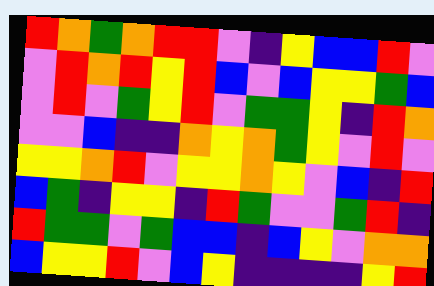[["red", "orange", "green", "orange", "red", "red", "violet", "indigo", "yellow", "blue", "blue", "red", "violet"], ["violet", "red", "orange", "red", "yellow", "red", "blue", "violet", "blue", "yellow", "yellow", "green", "blue"], ["violet", "red", "violet", "green", "yellow", "red", "violet", "green", "green", "yellow", "indigo", "red", "orange"], ["violet", "violet", "blue", "indigo", "indigo", "orange", "yellow", "orange", "green", "yellow", "violet", "red", "violet"], ["yellow", "yellow", "orange", "red", "violet", "yellow", "yellow", "orange", "yellow", "violet", "blue", "indigo", "red"], ["blue", "green", "indigo", "yellow", "yellow", "indigo", "red", "green", "violet", "violet", "green", "red", "indigo"], ["red", "green", "green", "violet", "green", "blue", "blue", "indigo", "blue", "yellow", "violet", "orange", "orange"], ["blue", "yellow", "yellow", "red", "violet", "blue", "yellow", "indigo", "indigo", "indigo", "indigo", "yellow", "red"]]